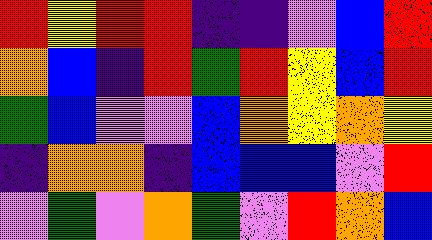[["red", "yellow", "red", "red", "indigo", "indigo", "violet", "blue", "red"], ["orange", "blue", "indigo", "red", "green", "red", "yellow", "blue", "red"], ["green", "blue", "violet", "violet", "blue", "orange", "yellow", "orange", "yellow"], ["indigo", "orange", "orange", "indigo", "blue", "blue", "blue", "violet", "red"], ["violet", "green", "violet", "orange", "green", "violet", "red", "orange", "blue"]]